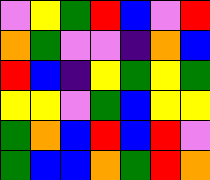[["violet", "yellow", "green", "red", "blue", "violet", "red"], ["orange", "green", "violet", "violet", "indigo", "orange", "blue"], ["red", "blue", "indigo", "yellow", "green", "yellow", "green"], ["yellow", "yellow", "violet", "green", "blue", "yellow", "yellow"], ["green", "orange", "blue", "red", "blue", "red", "violet"], ["green", "blue", "blue", "orange", "green", "red", "orange"]]